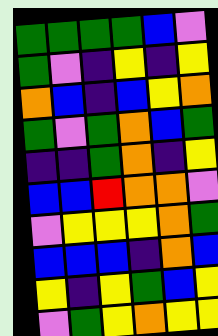[["green", "green", "green", "green", "blue", "violet"], ["green", "violet", "indigo", "yellow", "indigo", "yellow"], ["orange", "blue", "indigo", "blue", "yellow", "orange"], ["green", "violet", "green", "orange", "blue", "green"], ["indigo", "indigo", "green", "orange", "indigo", "yellow"], ["blue", "blue", "red", "orange", "orange", "violet"], ["violet", "yellow", "yellow", "yellow", "orange", "green"], ["blue", "blue", "blue", "indigo", "orange", "blue"], ["yellow", "indigo", "yellow", "green", "blue", "yellow"], ["violet", "green", "yellow", "orange", "yellow", "yellow"]]